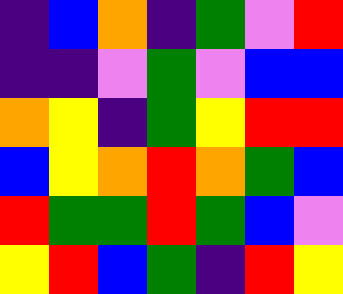[["indigo", "blue", "orange", "indigo", "green", "violet", "red"], ["indigo", "indigo", "violet", "green", "violet", "blue", "blue"], ["orange", "yellow", "indigo", "green", "yellow", "red", "red"], ["blue", "yellow", "orange", "red", "orange", "green", "blue"], ["red", "green", "green", "red", "green", "blue", "violet"], ["yellow", "red", "blue", "green", "indigo", "red", "yellow"]]